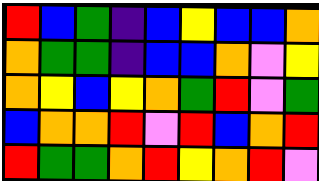[["red", "blue", "green", "indigo", "blue", "yellow", "blue", "blue", "orange"], ["orange", "green", "green", "indigo", "blue", "blue", "orange", "violet", "yellow"], ["orange", "yellow", "blue", "yellow", "orange", "green", "red", "violet", "green"], ["blue", "orange", "orange", "red", "violet", "red", "blue", "orange", "red"], ["red", "green", "green", "orange", "red", "yellow", "orange", "red", "violet"]]